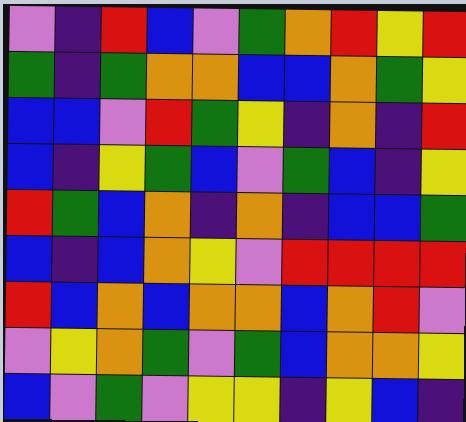[["violet", "indigo", "red", "blue", "violet", "green", "orange", "red", "yellow", "red"], ["green", "indigo", "green", "orange", "orange", "blue", "blue", "orange", "green", "yellow"], ["blue", "blue", "violet", "red", "green", "yellow", "indigo", "orange", "indigo", "red"], ["blue", "indigo", "yellow", "green", "blue", "violet", "green", "blue", "indigo", "yellow"], ["red", "green", "blue", "orange", "indigo", "orange", "indigo", "blue", "blue", "green"], ["blue", "indigo", "blue", "orange", "yellow", "violet", "red", "red", "red", "red"], ["red", "blue", "orange", "blue", "orange", "orange", "blue", "orange", "red", "violet"], ["violet", "yellow", "orange", "green", "violet", "green", "blue", "orange", "orange", "yellow"], ["blue", "violet", "green", "violet", "yellow", "yellow", "indigo", "yellow", "blue", "indigo"]]